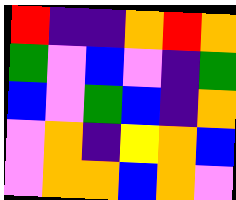[["red", "indigo", "indigo", "orange", "red", "orange"], ["green", "violet", "blue", "violet", "indigo", "green"], ["blue", "violet", "green", "blue", "indigo", "orange"], ["violet", "orange", "indigo", "yellow", "orange", "blue"], ["violet", "orange", "orange", "blue", "orange", "violet"]]